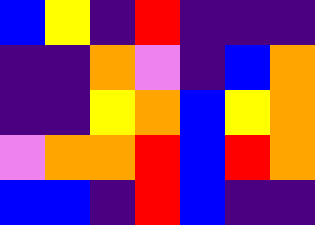[["blue", "yellow", "indigo", "red", "indigo", "indigo", "indigo"], ["indigo", "indigo", "orange", "violet", "indigo", "blue", "orange"], ["indigo", "indigo", "yellow", "orange", "blue", "yellow", "orange"], ["violet", "orange", "orange", "red", "blue", "red", "orange"], ["blue", "blue", "indigo", "red", "blue", "indigo", "indigo"]]